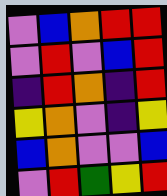[["violet", "blue", "orange", "red", "red"], ["violet", "red", "violet", "blue", "red"], ["indigo", "red", "orange", "indigo", "red"], ["yellow", "orange", "violet", "indigo", "yellow"], ["blue", "orange", "violet", "violet", "blue"], ["violet", "red", "green", "yellow", "red"]]